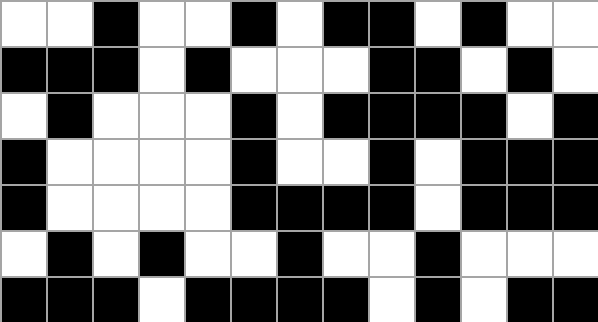[["white", "white", "black", "white", "white", "black", "white", "black", "black", "white", "black", "white", "white"], ["black", "black", "black", "white", "black", "white", "white", "white", "black", "black", "white", "black", "white"], ["white", "black", "white", "white", "white", "black", "white", "black", "black", "black", "black", "white", "black"], ["black", "white", "white", "white", "white", "black", "white", "white", "black", "white", "black", "black", "black"], ["black", "white", "white", "white", "white", "black", "black", "black", "black", "white", "black", "black", "black"], ["white", "black", "white", "black", "white", "white", "black", "white", "white", "black", "white", "white", "white"], ["black", "black", "black", "white", "black", "black", "black", "black", "white", "black", "white", "black", "black"]]